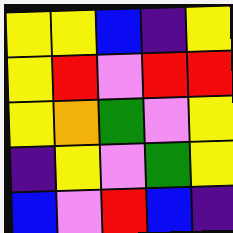[["yellow", "yellow", "blue", "indigo", "yellow"], ["yellow", "red", "violet", "red", "red"], ["yellow", "orange", "green", "violet", "yellow"], ["indigo", "yellow", "violet", "green", "yellow"], ["blue", "violet", "red", "blue", "indigo"]]